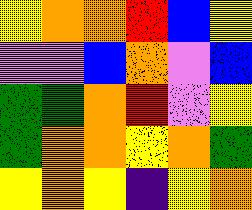[["yellow", "orange", "orange", "red", "blue", "yellow"], ["violet", "violet", "blue", "orange", "violet", "blue"], ["green", "green", "orange", "red", "violet", "yellow"], ["green", "orange", "orange", "yellow", "orange", "green"], ["yellow", "orange", "yellow", "indigo", "yellow", "orange"]]